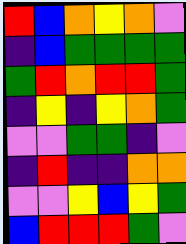[["red", "blue", "orange", "yellow", "orange", "violet"], ["indigo", "blue", "green", "green", "green", "green"], ["green", "red", "orange", "red", "red", "green"], ["indigo", "yellow", "indigo", "yellow", "orange", "green"], ["violet", "violet", "green", "green", "indigo", "violet"], ["indigo", "red", "indigo", "indigo", "orange", "orange"], ["violet", "violet", "yellow", "blue", "yellow", "green"], ["blue", "red", "red", "red", "green", "violet"]]